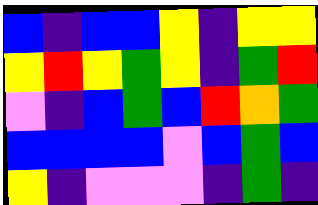[["blue", "indigo", "blue", "blue", "yellow", "indigo", "yellow", "yellow"], ["yellow", "red", "yellow", "green", "yellow", "indigo", "green", "red"], ["violet", "indigo", "blue", "green", "blue", "red", "orange", "green"], ["blue", "blue", "blue", "blue", "violet", "blue", "green", "blue"], ["yellow", "indigo", "violet", "violet", "violet", "indigo", "green", "indigo"]]